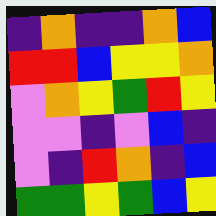[["indigo", "orange", "indigo", "indigo", "orange", "blue"], ["red", "red", "blue", "yellow", "yellow", "orange"], ["violet", "orange", "yellow", "green", "red", "yellow"], ["violet", "violet", "indigo", "violet", "blue", "indigo"], ["violet", "indigo", "red", "orange", "indigo", "blue"], ["green", "green", "yellow", "green", "blue", "yellow"]]